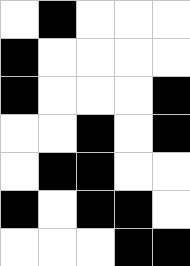[["white", "black", "white", "white", "white"], ["black", "white", "white", "white", "white"], ["black", "white", "white", "white", "black"], ["white", "white", "black", "white", "black"], ["white", "black", "black", "white", "white"], ["black", "white", "black", "black", "white"], ["white", "white", "white", "black", "black"]]